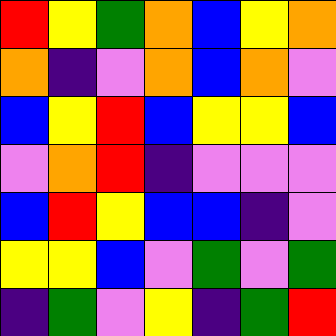[["red", "yellow", "green", "orange", "blue", "yellow", "orange"], ["orange", "indigo", "violet", "orange", "blue", "orange", "violet"], ["blue", "yellow", "red", "blue", "yellow", "yellow", "blue"], ["violet", "orange", "red", "indigo", "violet", "violet", "violet"], ["blue", "red", "yellow", "blue", "blue", "indigo", "violet"], ["yellow", "yellow", "blue", "violet", "green", "violet", "green"], ["indigo", "green", "violet", "yellow", "indigo", "green", "red"]]